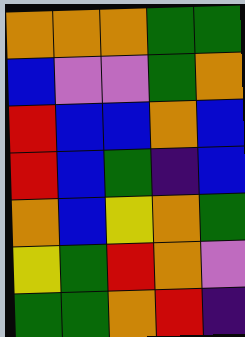[["orange", "orange", "orange", "green", "green"], ["blue", "violet", "violet", "green", "orange"], ["red", "blue", "blue", "orange", "blue"], ["red", "blue", "green", "indigo", "blue"], ["orange", "blue", "yellow", "orange", "green"], ["yellow", "green", "red", "orange", "violet"], ["green", "green", "orange", "red", "indigo"]]